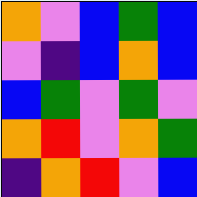[["orange", "violet", "blue", "green", "blue"], ["violet", "indigo", "blue", "orange", "blue"], ["blue", "green", "violet", "green", "violet"], ["orange", "red", "violet", "orange", "green"], ["indigo", "orange", "red", "violet", "blue"]]